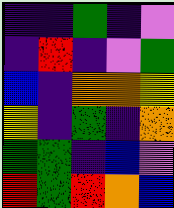[["indigo", "indigo", "green", "indigo", "violet"], ["indigo", "red", "indigo", "violet", "green"], ["blue", "indigo", "orange", "orange", "yellow"], ["yellow", "indigo", "green", "indigo", "orange"], ["green", "green", "indigo", "blue", "violet"], ["red", "green", "red", "orange", "blue"]]